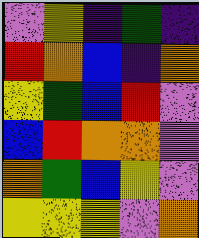[["violet", "yellow", "indigo", "green", "indigo"], ["red", "orange", "blue", "indigo", "orange"], ["yellow", "green", "blue", "red", "violet"], ["blue", "red", "orange", "orange", "violet"], ["orange", "green", "blue", "yellow", "violet"], ["yellow", "yellow", "yellow", "violet", "orange"]]